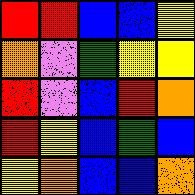[["red", "red", "blue", "blue", "yellow"], ["orange", "violet", "green", "yellow", "yellow"], ["red", "violet", "blue", "red", "orange"], ["red", "yellow", "blue", "green", "blue"], ["yellow", "orange", "blue", "blue", "orange"]]